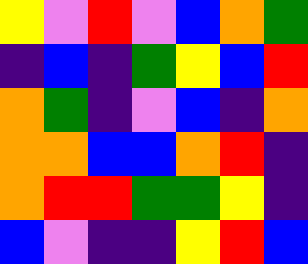[["yellow", "violet", "red", "violet", "blue", "orange", "green"], ["indigo", "blue", "indigo", "green", "yellow", "blue", "red"], ["orange", "green", "indigo", "violet", "blue", "indigo", "orange"], ["orange", "orange", "blue", "blue", "orange", "red", "indigo"], ["orange", "red", "red", "green", "green", "yellow", "indigo"], ["blue", "violet", "indigo", "indigo", "yellow", "red", "blue"]]